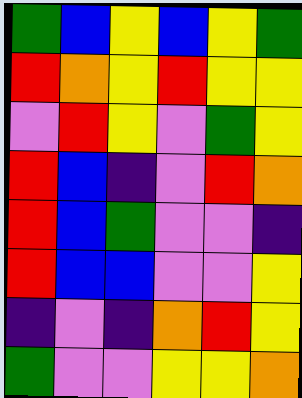[["green", "blue", "yellow", "blue", "yellow", "green"], ["red", "orange", "yellow", "red", "yellow", "yellow"], ["violet", "red", "yellow", "violet", "green", "yellow"], ["red", "blue", "indigo", "violet", "red", "orange"], ["red", "blue", "green", "violet", "violet", "indigo"], ["red", "blue", "blue", "violet", "violet", "yellow"], ["indigo", "violet", "indigo", "orange", "red", "yellow"], ["green", "violet", "violet", "yellow", "yellow", "orange"]]